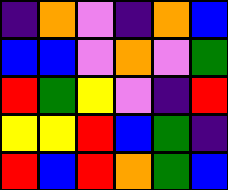[["indigo", "orange", "violet", "indigo", "orange", "blue"], ["blue", "blue", "violet", "orange", "violet", "green"], ["red", "green", "yellow", "violet", "indigo", "red"], ["yellow", "yellow", "red", "blue", "green", "indigo"], ["red", "blue", "red", "orange", "green", "blue"]]